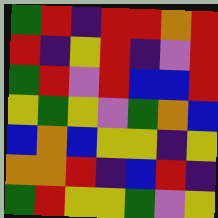[["green", "red", "indigo", "red", "red", "orange", "red"], ["red", "indigo", "yellow", "red", "indigo", "violet", "red"], ["green", "red", "violet", "red", "blue", "blue", "red"], ["yellow", "green", "yellow", "violet", "green", "orange", "blue"], ["blue", "orange", "blue", "yellow", "yellow", "indigo", "yellow"], ["orange", "orange", "red", "indigo", "blue", "red", "indigo"], ["green", "red", "yellow", "yellow", "green", "violet", "yellow"]]